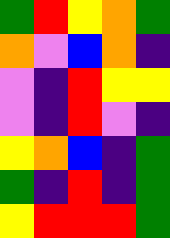[["green", "red", "yellow", "orange", "green"], ["orange", "violet", "blue", "orange", "indigo"], ["violet", "indigo", "red", "yellow", "yellow"], ["violet", "indigo", "red", "violet", "indigo"], ["yellow", "orange", "blue", "indigo", "green"], ["green", "indigo", "red", "indigo", "green"], ["yellow", "red", "red", "red", "green"]]